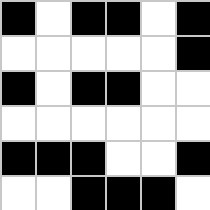[["black", "white", "black", "black", "white", "black"], ["white", "white", "white", "white", "white", "black"], ["black", "white", "black", "black", "white", "white"], ["white", "white", "white", "white", "white", "white"], ["black", "black", "black", "white", "white", "black"], ["white", "white", "black", "black", "black", "white"]]